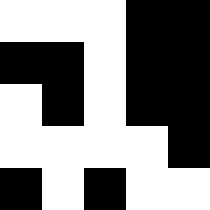[["white", "white", "white", "black", "black"], ["black", "black", "white", "black", "black"], ["white", "black", "white", "black", "black"], ["white", "white", "white", "white", "black"], ["black", "white", "black", "white", "white"]]